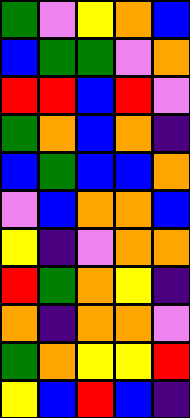[["green", "violet", "yellow", "orange", "blue"], ["blue", "green", "green", "violet", "orange"], ["red", "red", "blue", "red", "violet"], ["green", "orange", "blue", "orange", "indigo"], ["blue", "green", "blue", "blue", "orange"], ["violet", "blue", "orange", "orange", "blue"], ["yellow", "indigo", "violet", "orange", "orange"], ["red", "green", "orange", "yellow", "indigo"], ["orange", "indigo", "orange", "orange", "violet"], ["green", "orange", "yellow", "yellow", "red"], ["yellow", "blue", "red", "blue", "indigo"]]